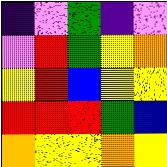[["indigo", "violet", "green", "indigo", "violet"], ["violet", "red", "green", "yellow", "orange"], ["yellow", "red", "blue", "yellow", "yellow"], ["red", "red", "red", "green", "blue"], ["orange", "yellow", "yellow", "orange", "yellow"]]